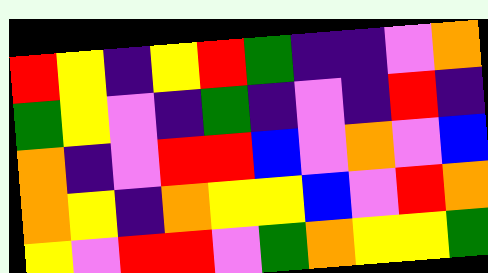[["red", "yellow", "indigo", "yellow", "red", "green", "indigo", "indigo", "violet", "orange"], ["green", "yellow", "violet", "indigo", "green", "indigo", "violet", "indigo", "red", "indigo"], ["orange", "indigo", "violet", "red", "red", "blue", "violet", "orange", "violet", "blue"], ["orange", "yellow", "indigo", "orange", "yellow", "yellow", "blue", "violet", "red", "orange"], ["yellow", "violet", "red", "red", "violet", "green", "orange", "yellow", "yellow", "green"]]